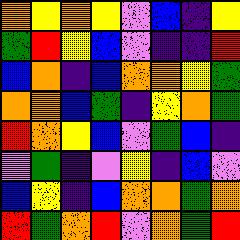[["orange", "yellow", "orange", "yellow", "violet", "blue", "indigo", "yellow"], ["green", "red", "yellow", "blue", "violet", "indigo", "indigo", "red"], ["blue", "orange", "indigo", "blue", "orange", "orange", "yellow", "green"], ["orange", "orange", "blue", "green", "indigo", "yellow", "orange", "green"], ["red", "orange", "yellow", "blue", "violet", "green", "blue", "indigo"], ["violet", "green", "indigo", "violet", "yellow", "indigo", "blue", "violet"], ["blue", "yellow", "indigo", "blue", "orange", "orange", "green", "orange"], ["red", "green", "orange", "red", "violet", "orange", "green", "red"]]